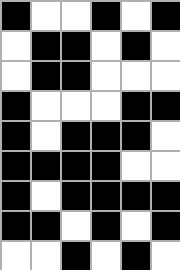[["black", "white", "white", "black", "white", "black"], ["white", "black", "black", "white", "black", "white"], ["white", "black", "black", "white", "white", "white"], ["black", "white", "white", "white", "black", "black"], ["black", "white", "black", "black", "black", "white"], ["black", "black", "black", "black", "white", "white"], ["black", "white", "black", "black", "black", "black"], ["black", "black", "white", "black", "white", "black"], ["white", "white", "black", "white", "black", "white"]]